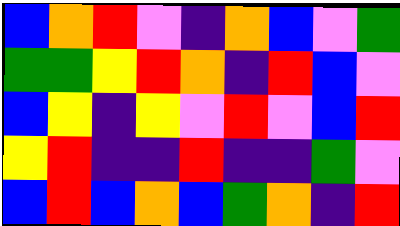[["blue", "orange", "red", "violet", "indigo", "orange", "blue", "violet", "green"], ["green", "green", "yellow", "red", "orange", "indigo", "red", "blue", "violet"], ["blue", "yellow", "indigo", "yellow", "violet", "red", "violet", "blue", "red"], ["yellow", "red", "indigo", "indigo", "red", "indigo", "indigo", "green", "violet"], ["blue", "red", "blue", "orange", "blue", "green", "orange", "indigo", "red"]]